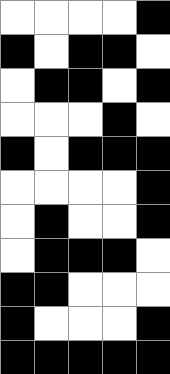[["white", "white", "white", "white", "black"], ["black", "white", "black", "black", "white"], ["white", "black", "black", "white", "black"], ["white", "white", "white", "black", "white"], ["black", "white", "black", "black", "black"], ["white", "white", "white", "white", "black"], ["white", "black", "white", "white", "black"], ["white", "black", "black", "black", "white"], ["black", "black", "white", "white", "white"], ["black", "white", "white", "white", "black"], ["black", "black", "black", "black", "black"]]